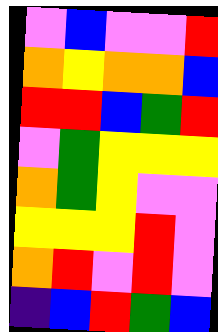[["violet", "blue", "violet", "violet", "red"], ["orange", "yellow", "orange", "orange", "blue"], ["red", "red", "blue", "green", "red"], ["violet", "green", "yellow", "yellow", "yellow"], ["orange", "green", "yellow", "violet", "violet"], ["yellow", "yellow", "yellow", "red", "violet"], ["orange", "red", "violet", "red", "violet"], ["indigo", "blue", "red", "green", "blue"]]